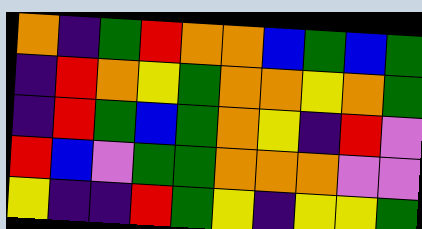[["orange", "indigo", "green", "red", "orange", "orange", "blue", "green", "blue", "green"], ["indigo", "red", "orange", "yellow", "green", "orange", "orange", "yellow", "orange", "green"], ["indigo", "red", "green", "blue", "green", "orange", "yellow", "indigo", "red", "violet"], ["red", "blue", "violet", "green", "green", "orange", "orange", "orange", "violet", "violet"], ["yellow", "indigo", "indigo", "red", "green", "yellow", "indigo", "yellow", "yellow", "green"]]